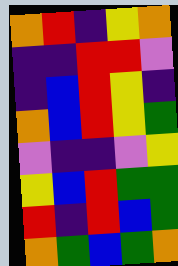[["orange", "red", "indigo", "yellow", "orange"], ["indigo", "indigo", "red", "red", "violet"], ["indigo", "blue", "red", "yellow", "indigo"], ["orange", "blue", "red", "yellow", "green"], ["violet", "indigo", "indigo", "violet", "yellow"], ["yellow", "blue", "red", "green", "green"], ["red", "indigo", "red", "blue", "green"], ["orange", "green", "blue", "green", "orange"]]